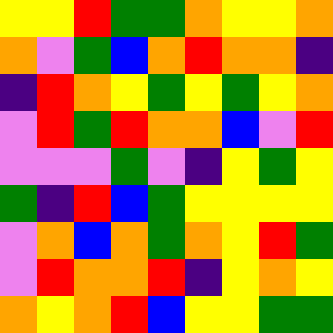[["yellow", "yellow", "red", "green", "green", "orange", "yellow", "yellow", "orange"], ["orange", "violet", "green", "blue", "orange", "red", "orange", "orange", "indigo"], ["indigo", "red", "orange", "yellow", "green", "yellow", "green", "yellow", "orange"], ["violet", "red", "green", "red", "orange", "orange", "blue", "violet", "red"], ["violet", "violet", "violet", "green", "violet", "indigo", "yellow", "green", "yellow"], ["green", "indigo", "red", "blue", "green", "yellow", "yellow", "yellow", "yellow"], ["violet", "orange", "blue", "orange", "green", "orange", "yellow", "red", "green"], ["violet", "red", "orange", "orange", "red", "indigo", "yellow", "orange", "yellow"], ["orange", "yellow", "orange", "red", "blue", "yellow", "yellow", "green", "green"]]